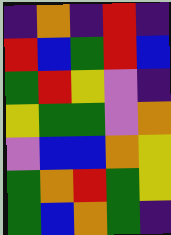[["indigo", "orange", "indigo", "red", "indigo"], ["red", "blue", "green", "red", "blue"], ["green", "red", "yellow", "violet", "indigo"], ["yellow", "green", "green", "violet", "orange"], ["violet", "blue", "blue", "orange", "yellow"], ["green", "orange", "red", "green", "yellow"], ["green", "blue", "orange", "green", "indigo"]]